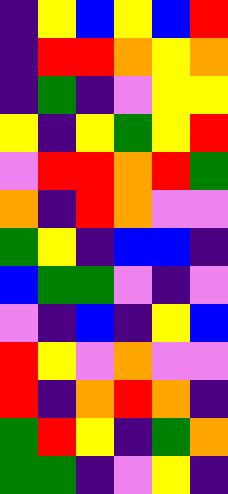[["indigo", "yellow", "blue", "yellow", "blue", "red"], ["indigo", "red", "red", "orange", "yellow", "orange"], ["indigo", "green", "indigo", "violet", "yellow", "yellow"], ["yellow", "indigo", "yellow", "green", "yellow", "red"], ["violet", "red", "red", "orange", "red", "green"], ["orange", "indigo", "red", "orange", "violet", "violet"], ["green", "yellow", "indigo", "blue", "blue", "indigo"], ["blue", "green", "green", "violet", "indigo", "violet"], ["violet", "indigo", "blue", "indigo", "yellow", "blue"], ["red", "yellow", "violet", "orange", "violet", "violet"], ["red", "indigo", "orange", "red", "orange", "indigo"], ["green", "red", "yellow", "indigo", "green", "orange"], ["green", "green", "indigo", "violet", "yellow", "indigo"]]